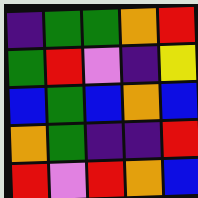[["indigo", "green", "green", "orange", "red"], ["green", "red", "violet", "indigo", "yellow"], ["blue", "green", "blue", "orange", "blue"], ["orange", "green", "indigo", "indigo", "red"], ["red", "violet", "red", "orange", "blue"]]